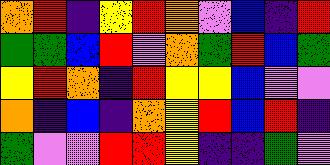[["orange", "red", "indigo", "yellow", "red", "orange", "violet", "blue", "indigo", "red"], ["green", "green", "blue", "red", "violet", "orange", "green", "red", "blue", "green"], ["yellow", "red", "orange", "indigo", "red", "yellow", "yellow", "blue", "violet", "violet"], ["orange", "indigo", "blue", "indigo", "orange", "yellow", "red", "blue", "red", "indigo"], ["green", "violet", "violet", "red", "red", "yellow", "indigo", "indigo", "green", "violet"]]